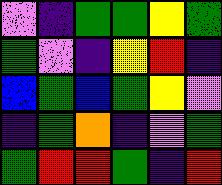[["violet", "indigo", "green", "green", "yellow", "green"], ["green", "violet", "indigo", "yellow", "red", "indigo"], ["blue", "green", "blue", "green", "yellow", "violet"], ["indigo", "green", "orange", "indigo", "violet", "green"], ["green", "red", "red", "green", "indigo", "red"]]